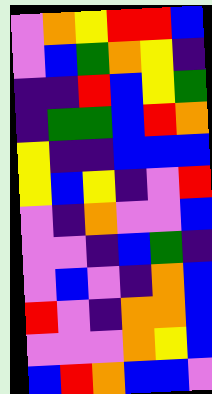[["violet", "orange", "yellow", "red", "red", "blue"], ["violet", "blue", "green", "orange", "yellow", "indigo"], ["indigo", "indigo", "red", "blue", "yellow", "green"], ["indigo", "green", "green", "blue", "red", "orange"], ["yellow", "indigo", "indigo", "blue", "blue", "blue"], ["yellow", "blue", "yellow", "indigo", "violet", "red"], ["violet", "indigo", "orange", "violet", "violet", "blue"], ["violet", "violet", "indigo", "blue", "green", "indigo"], ["violet", "blue", "violet", "indigo", "orange", "blue"], ["red", "violet", "indigo", "orange", "orange", "blue"], ["violet", "violet", "violet", "orange", "yellow", "blue"], ["blue", "red", "orange", "blue", "blue", "violet"]]